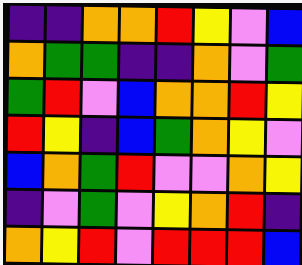[["indigo", "indigo", "orange", "orange", "red", "yellow", "violet", "blue"], ["orange", "green", "green", "indigo", "indigo", "orange", "violet", "green"], ["green", "red", "violet", "blue", "orange", "orange", "red", "yellow"], ["red", "yellow", "indigo", "blue", "green", "orange", "yellow", "violet"], ["blue", "orange", "green", "red", "violet", "violet", "orange", "yellow"], ["indigo", "violet", "green", "violet", "yellow", "orange", "red", "indigo"], ["orange", "yellow", "red", "violet", "red", "red", "red", "blue"]]